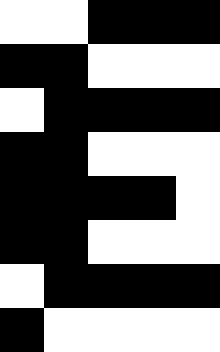[["white", "white", "black", "black", "black"], ["black", "black", "white", "white", "white"], ["white", "black", "black", "black", "black"], ["black", "black", "white", "white", "white"], ["black", "black", "black", "black", "white"], ["black", "black", "white", "white", "white"], ["white", "black", "black", "black", "black"], ["black", "white", "white", "white", "white"]]